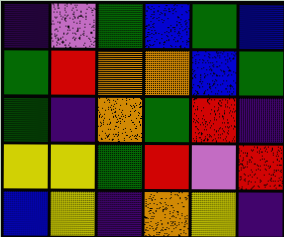[["indigo", "violet", "green", "blue", "green", "blue"], ["green", "red", "orange", "orange", "blue", "green"], ["green", "indigo", "orange", "green", "red", "indigo"], ["yellow", "yellow", "green", "red", "violet", "red"], ["blue", "yellow", "indigo", "orange", "yellow", "indigo"]]